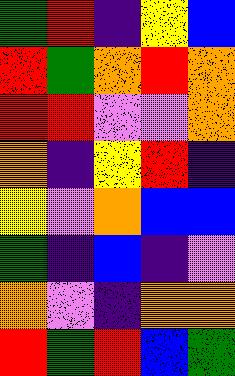[["green", "red", "indigo", "yellow", "blue"], ["red", "green", "orange", "red", "orange"], ["red", "red", "violet", "violet", "orange"], ["orange", "indigo", "yellow", "red", "indigo"], ["yellow", "violet", "orange", "blue", "blue"], ["green", "indigo", "blue", "indigo", "violet"], ["orange", "violet", "indigo", "orange", "orange"], ["red", "green", "red", "blue", "green"]]